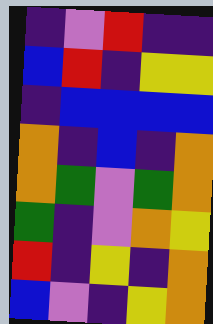[["indigo", "violet", "red", "indigo", "indigo"], ["blue", "red", "indigo", "yellow", "yellow"], ["indigo", "blue", "blue", "blue", "blue"], ["orange", "indigo", "blue", "indigo", "orange"], ["orange", "green", "violet", "green", "orange"], ["green", "indigo", "violet", "orange", "yellow"], ["red", "indigo", "yellow", "indigo", "orange"], ["blue", "violet", "indigo", "yellow", "orange"]]